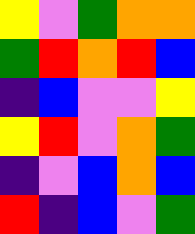[["yellow", "violet", "green", "orange", "orange"], ["green", "red", "orange", "red", "blue"], ["indigo", "blue", "violet", "violet", "yellow"], ["yellow", "red", "violet", "orange", "green"], ["indigo", "violet", "blue", "orange", "blue"], ["red", "indigo", "blue", "violet", "green"]]